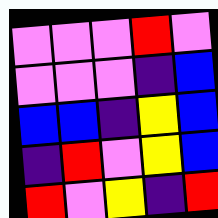[["violet", "violet", "violet", "red", "violet"], ["violet", "violet", "violet", "indigo", "blue"], ["blue", "blue", "indigo", "yellow", "blue"], ["indigo", "red", "violet", "yellow", "blue"], ["red", "violet", "yellow", "indigo", "red"]]